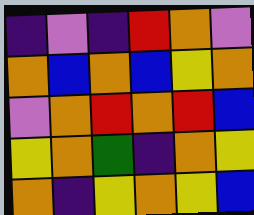[["indigo", "violet", "indigo", "red", "orange", "violet"], ["orange", "blue", "orange", "blue", "yellow", "orange"], ["violet", "orange", "red", "orange", "red", "blue"], ["yellow", "orange", "green", "indigo", "orange", "yellow"], ["orange", "indigo", "yellow", "orange", "yellow", "blue"]]